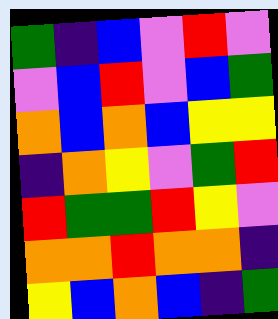[["green", "indigo", "blue", "violet", "red", "violet"], ["violet", "blue", "red", "violet", "blue", "green"], ["orange", "blue", "orange", "blue", "yellow", "yellow"], ["indigo", "orange", "yellow", "violet", "green", "red"], ["red", "green", "green", "red", "yellow", "violet"], ["orange", "orange", "red", "orange", "orange", "indigo"], ["yellow", "blue", "orange", "blue", "indigo", "green"]]